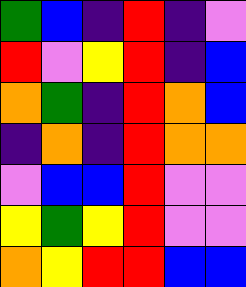[["green", "blue", "indigo", "red", "indigo", "violet"], ["red", "violet", "yellow", "red", "indigo", "blue"], ["orange", "green", "indigo", "red", "orange", "blue"], ["indigo", "orange", "indigo", "red", "orange", "orange"], ["violet", "blue", "blue", "red", "violet", "violet"], ["yellow", "green", "yellow", "red", "violet", "violet"], ["orange", "yellow", "red", "red", "blue", "blue"]]